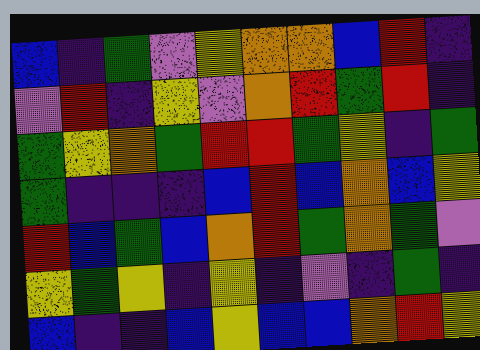[["blue", "indigo", "green", "violet", "yellow", "orange", "orange", "blue", "red", "indigo"], ["violet", "red", "indigo", "yellow", "violet", "orange", "red", "green", "red", "indigo"], ["green", "yellow", "orange", "green", "red", "red", "green", "yellow", "indigo", "green"], ["green", "indigo", "indigo", "indigo", "blue", "red", "blue", "orange", "blue", "yellow"], ["red", "blue", "green", "blue", "orange", "red", "green", "orange", "green", "violet"], ["yellow", "green", "yellow", "indigo", "yellow", "indigo", "violet", "indigo", "green", "indigo"], ["blue", "indigo", "indigo", "blue", "yellow", "blue", "blue", "orange", "red", "yellow"]]